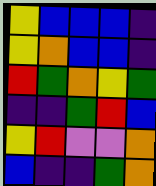[["yellow", "blue", "blue", "blue", "indigo"], ["yellow", "orange", "blue", "blue", "indigo"], ["red", "green", "orange", "yellow", "green"], ["indigo", "indigo", "green", "red", "blue"], ["yellow", "red", "violet", "violet", "orange"], ["blue", "indigo", "indigo", "green", "orange"]]